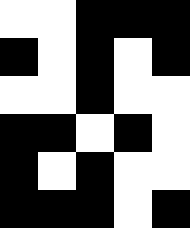[["white", "white", "black", "black", "black"], ["black", "white", "black", "white", "black"], ["white", "white", "black", "white", "white"], ["black", "black", "white", "black", "white"], ["black", "white", "black", "white", "white"], ["black", "black", "black", "white", "black"]]